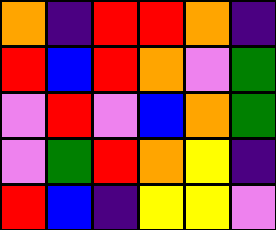[["orange", "indigo", "red", "red", "orange", "indigo"], ["red", "blue", "red", "orange", "violet", "green"], ["violet", "red", "violet", "blue", "orange", "green"], ["violet", "green", "red", "orange", "yellow", "indigo"], ["red", "blue", "indigo", "yellow", "yellow", "violet"]]